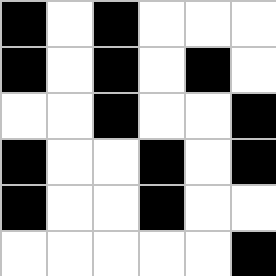[["black", "white", "black", "white", "white", "white"], ["black", "white", "black", "white", "black", "white"], ["white", "white", "black", "white", "white", "black"], ["black", "white", "white", "black", "white", "black"], ["black", "white", "white", "black", "white", "white"], ["white", "white", "white", "white", "white", "black"]]